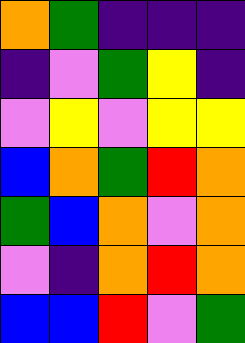[["orange", "green", "indigo", "indigo", "indigo"], ["indigo", "violet", "green", "yellow", "indigo"], ["violet", "yellow", "violet", "yellow", "yellow"], ["blue", "orange", "green", "red", "orange"], ["green", "blue", "orange", "violet", "orange"], ["violet", "indigo", "orange", "red", "orange"], ["blue", "blue", "red", "violet", "green"]]